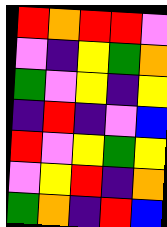[["red", "orange", "red", "red", "violet"], ["violet", "indigo", "yellow", "green", "orange"], ["green", "violet", "yellow", "indigo", "yellow"], ["indigo", "red", "indigo", "violet", "blue"], ["red", "violet", "yellow", "green", "yellow"], ["violet", "yellow", "red", "indigo", "orange"], ["green", "orange", "indigo", "red", "blue"]]